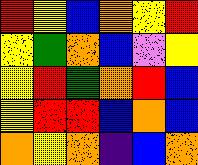[["red", "yellow", "blue", "orange", "yellow", "red"], ["yellow", "green", "orange", "blue", "violet", "yellow"], ["yellow", "red", "green", "orange", "red", "blue"], ["yellow", "red", "red", "blue", "orange", "blue"], ["orange", "yellow", "orange", "indigo", "blue", "orange"]]